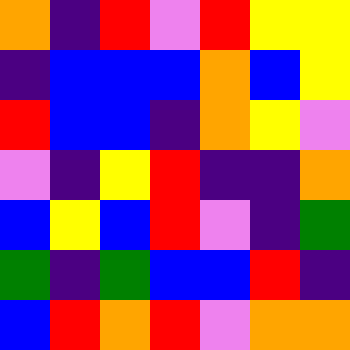[["orange", "indigo", "red", "violet", "red", "yellow", "yellow"], ["indigo", "blue", "blue", "blue", "orange", "blue", "yellow"], ["red", "blue", "blue", "indigo", "orange", "yellow", "violet"], ["violet", "indigo", "yellow", "red", "indigo", "indigo", "orange"], ["blue", "yellow", "blue", "red", "violet", "indigo", "green"], ["green", "indigo", "green", "blue", "blue", "red", "indigo"], ["blue", "red", "orange", "red", "violet", "orange", "orange"]]